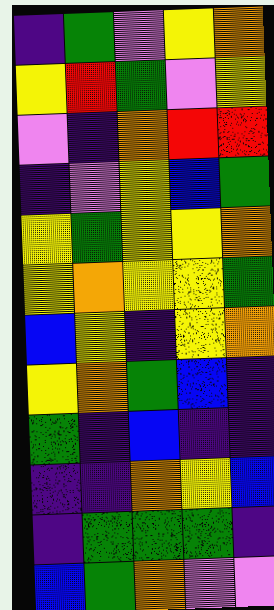[["indigo", "green", "violet", "yellow", "orange"], ["yellow", "red", "green", "violet", "yellow"], ["violet", "indigo", "orange", "red", "red"], ["indigo", "violet", "yellow", "blue", "green"], ["yellow", "green", "yellow", "yellow", "orange"], ["yellow", "orange", "yellow", "yellow", "green"], ["blue", "yellow", "indigo", "yellow", "orange"], ["yellow", "orange", "green", "blue", "indigo"], ["green", "indigo", "blue", "indigo", "indigo"], ["indigo", "indigo", "orange", "yellow", "blue"], ["indigo", "green", "green", "green", "indigo"], ["blue", "green", "orange", "violet", "violet"]]